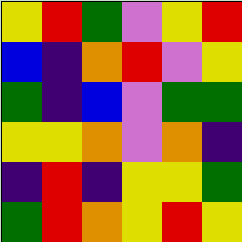[["yellow", "red", "green", "violet", "yellow", "red"], ["blue", "indigo", "orange", "red", "violet", "yellow"], ["green", "indigo", "blue", "violet", "green", "green"], ["yellow", "yellow", "orange", "violet", "orange", "indigo"], ["indigo", "red", "indigo", "yellow", "yellow", "green"], ["green", "red", "orange", "yellow", "red", "yellow"]]